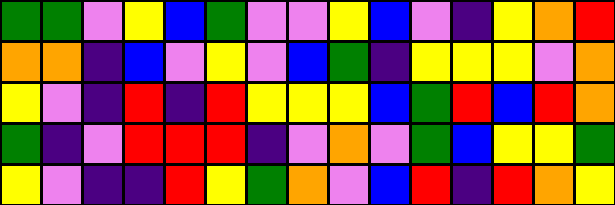[["green", "green", "violet", "yellow", "blue", "green", "violet", "violet", "yellow", "blue", "violet", "indigo", "yellow", "orange", "red"], ["orange", "orange", "indigo", "blue", "violet", "yellow", "violet", "blue", "green", "indigo", "yellow", "yellow", "yellow", "violet", "orange"], ["yellow", "violet", "indigo", "red", "indigo", "red", "yellow", "yellow", "yellow", "blue", "green", "red", "blue", "red", "orange"], ["green", "indigo", "violet", "red", "red", "red", "indigo", "violet", "orange", "violet", "green", "blue", "yellow", "yellow", "green"], ["yellow", "violet", "indigo", "indigo", "red", "yellow", "green", "orange", "violet", "blue", "red", "indigo", "red", "orange", "yellow"]]